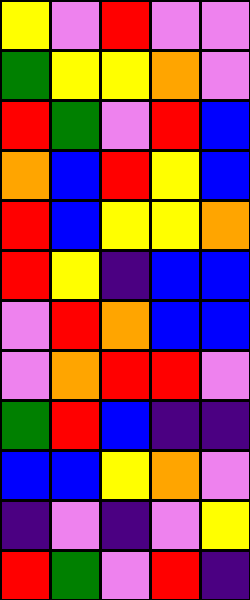[["yellow", "violet", "red", "violet", "violet"], ["green", "yellow", "yellow", "orange", "violet"], ["red", "green", "violet", "red", "blue"], ["orange", "blue", "red", "yellow", "blue"], ["red", "blue", "yellow", "yellow", "orange"], ["red", "yellow", "indigo", "blue", "blue"], ["violet", "red", "orange", "blue", "blue"], ["violet", "orange", "red", "red", "violet"], ["green", "red", "blue", "indigo", "indigo"], ["blue", "blue", "yellow", "orange", "violet"], ["indigo", "violet", "indigo", "violet", "yellow"], ["red", "green", "violet", "red", "indigo"]]